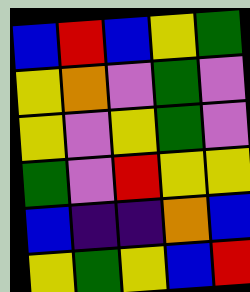[["blue", "red", "blue", "yellow", "green"], ["yellow", "orange", "violet", "green", "violet"], ["yellow", "violet", "yellow", "green", "violet"], ["green", "violet", "red", "yellow", "yellow"], ["blue", "indigo", "indigo", "orange", "blue"], ["yellow", "green", "yellow", "blue", "red"]]